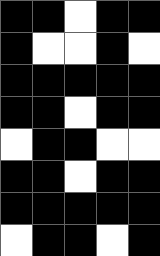[["black", "black", "white", "black", "black"], ["black", "white", "white", "black", "white"], ["black", "black", "black", "black", "black"], ["black", "black", "white", "black", "black"], ["white", "black", "black", "white", "white"], ["black", "black", "white", "black", "black"], ["black", "black", "black", "black", "black"], ["white", "black", "black", "white", "black"]]